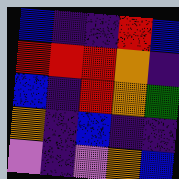[["blue", "indigo", "indigo", "red", "blue"], ["red", "red", "red", "orange", "indigo"], ["blue", "indigo", "red", "orange", "green"], ["orange", "indigo", "blue", "indigo", "indigo"], ["violet", "indigo", "violet", "orange", "blue"]]